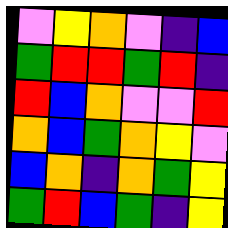[["violet", "yellow", "orange", "violet", "indigo", "blue"], ["green", "red", "red", "green", "red", "indigo"], ["red", "blue", "orange", "violet", "violet", "red"], ["orange", "blue", "green", "orange", "yellow", "violet"], ["blue", "orange", "indigo", "orange", "green", "yellow"], ["green", "red", "blue", "green", "indigo", "yellow"]]